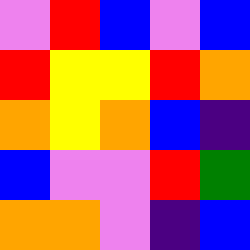[["violet", "red", "blue", "violet", "blue"], ["red", "yellow", "yellow", "red", "orange"], ["orange", "yellow", "orange", "blue", "indigo"], ["blue", "violet", "violet", "red", "green"], ["orange", "orange", "violet", "indigo", "blue"]]